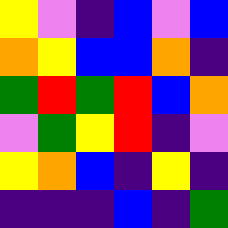[["yellow", "violet", "indigo", "blue", "violet", "blue"], ["orange", "yellow", "blue", "blue", "orange", "indigo"], ["green", "red", "green", "red", "blue", "orange"], ["violet", "green", "yellow", "red", "indigo", "violet"], ["yellow", "orange", "blue", "indigo", "yellow", "indigo"], ["indigo", "indigo", "indigo", "blue", "indigo", "green"]]